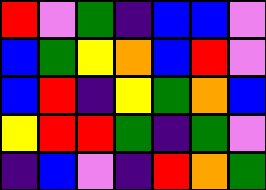[["red", "violet", "green", "indigo", "blue", "blue", "violet"], ["blue", "green", "yellow", "orange", "blue", "red", "violet"], ["blue", "red", "indigo", "yellow", "green", "orange", "blue"], ["yellow", "red", "red", "green", "indigo", "green", "violet"], ["indigo", "blue", "violet", "indigo", "red", "orange", "green"]]